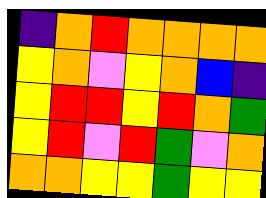[["indigo", "orange", "red", "orange", "orange", "orange", "orange"], ["yellow", "orange", "violet", "yellow", "orange", "blue", "indigo"], ["yellow", "red", "red", "yellow", "red", "orange", "green"], ["yellow", "red", "violet", "red", "green", "violet", "orange"], ["orange", "orange", "yellow", "yellow", "green", "yellow", "yellow"]]